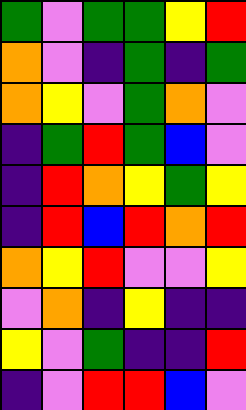[["green", "violet", "green", "green", "yellow", "red"], ["orange", "violet", "indigo", "green", "indigo", "green"], ["orange", "yellow", "violet", "green", "orange", "violet"], ["indigo", "green", "red", "green", "blue", "violet"], ["indigo", "red", "orange", "yellow", "green", "yellow"], ["indigo", "red", "blue", "red", "orange", "red"], ["orange", "yellow", "red", "violet", "violet", "yellow"], ["violet", "orange", "indigo", "yellow", "indigo", "indigo"], ["yellow", "violet", "green", "indigo", "indigo", "red"], ["indigo", "violet", "red", "red", "blue", "violet"]]